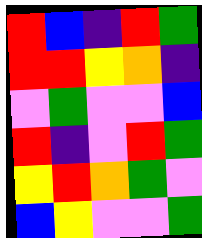[["red", "blue", "indigo", "red", "green"], ["red", "red", "yellow", "orange", "indigo"], ["violet", "green", "violet", "violet", "blue"], ["red", "indigo", "violet", "red", "green"], ["yellow", "red", "orange", "green", "violet"], ["blue", "yellow", "violet", "violet", "green"]]